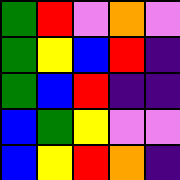[["green", "red", "violet", "orange", "violet"], ["green", "yellow", "blue", "red", "indigo"], ["green", "blue", "red", "indigo", "indigo"], ["blue", "green", "yellow", "violet", "violet"], ["blue", "yellow", "red", "orange", "indigo"]]